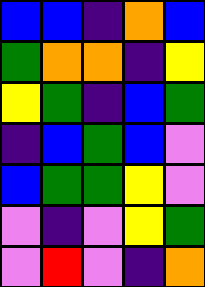[["blue", "blue", "indigo", "orange", "blue"], ["green", "orange", "orange", "indigo", "yellow"], ["yellow", "green", "indigo", "blue", "green"], ["indigo", "blue", "green", "blue", "violet"], ["blue", "green", "green", "yellow", "violet"], ["violet", "indigo", "violet", "yellow", "green"], ["violet", "red", "violet", "indigo", "orange"]]